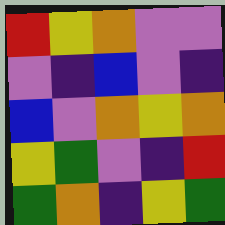[["red", "yellow", "orange", "violet", "violet"], ["violet", "indigo", "blue", "violet", "indigo"], ["blue", "violet", "orange", "yellow", "orange"], ["yellow", "green", "violet", "indigo", "red"], ["green", "orange", "indigo", "yellow", "green"]]